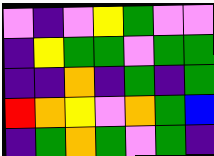[["violet", "indigo", "violet", "yellow", "green", "violet", "violet"], ["indigo", "yellow", "green", "green", "violet", "green", "green"], ["indigo", "indigo", "orange", "indigo", "green", "indigo", "green"], ["red", "orange", "yellow", "violet", "orange", "green", "blue"], ["indigo", "green", "orange", "green", "violet", "green", "indigo"]]